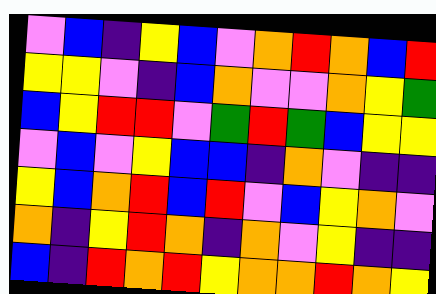[["violet", "blue", "indigo", "yellow", "blue", "violet", "orange", "red", "orange", "blue", "red"], ["yellow", "yellow", "violet", "indigo", "blue", "orange", "violet", "violet", "orange", "yellow", "green"], ["blue", "yellow", "red", "red", "violet", "green", "red", "green", "blue", "yellow", "yellow"], ["violet", "blue", "violet", "yellow", "blue", "blue", "indigo", "orange", "violet", "indigo", "indigo"], ["yellow", "blue", "orange", "red", "blue", "red", "violet", "blue", "yellow", "orange", "violet"], ["orange", "indigo", "yellow", "red", "orange", "indigo", "orange", "violet", "yellow", "indigo", "indigo"], ["blue", "indigo", "red", "orange", "red", "yellow", "orange", "orange", "red", "orange", "yellow"]]